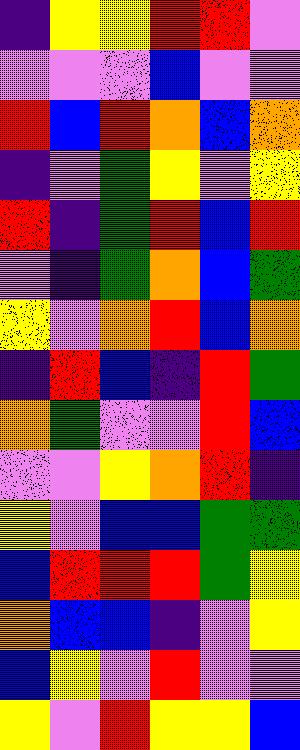[["indigo", "yellow", "yellow", "red", "red", "violet"], ["violet", "violet", "violet", "blue", "violet", "violet"], ["red", "blue", "red", "orange", "blue", "orange"], ["indigo", "violet", "green", "yellow", "violet", "yellow"], ["red", "indigo", "green", "red", "blue", "red"], ["violet", "indigo", "green", "orange", "blue", "green"], ["yellow", "violet", "orange", "red", "blue", "orange"], ["indigo", "red", "blue", "indigo", "red", "green"], ["orange", "green", "violet", "violet", "red", "blue"], ["violet", "violet", "yellow", "orange", "red", "indigo"], ["yellow", "violet", "blue", "blue", "green", "green"], ["blue", "red", "red", "red", "green", "yellow"], ["orange", "blue", "blue", "indigo", "violet", "yellow"], ["blue", "yellow", "violet", "red", "violet", "violet"], ["yellow", "violet", "red", "yellow", "yellow", "blue"]]